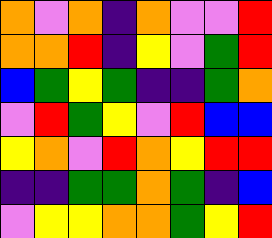[["orange", "violet", "orange", "indigo", "orange", "violet", "violet", "red"], ["orange", "orange", "red", "indigo", "yellow", "violet", "green", "red"], ["blue", "green", "yellow", "green", "indigo", "indigo", "green", "orange"], ["violet", "red", "green", "yellow", "violet", "red", "blue", "blue"], ["yellow", "orange", "violet", "red", "orange", "yellow", "red", "red"], ["indigo", "indigo", "green", "green", "orange", "green", "indigo", "blue"], ["violet", "yellow", "yellow", "orange", "orange", "green", "yellow", "red"]]